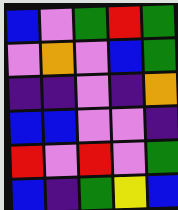[["blue", "violet", "green", "red", "green"], ["violet", "orange", "violet", "blue", "green"], ["indigo", "indigo", "violet", "indigo", "orange"], ["blue", "blue", "violet", "violet", "indigo"], ["red", "violet", "red", "violet", "green"], ["blue", "indigo", "green", "yellow", "blue"]]